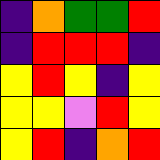[["indigo", "orange", "green", "green", "red"], ["indigo", "red", "red", "red", "indigo"], ["yellow", "red", "yellow", "indigo", "yellow"], ["yellow", "yellow", "violet", "red", "yellow"], ["yellow", "red", "indigo", "orange", "red"]]